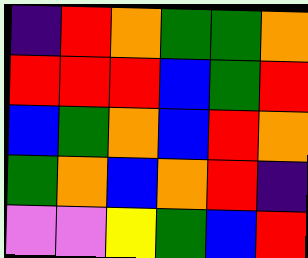[["indigo", "red", "orange", "green", "green", "orange"], ["red", "red", "red", "blue", "green", "red"], ["blue", "green", "orange", "blue", "red", "orange"], ["green", "orange", "blue", "orange", "red", "indigo"], ["violet", "violet", "yellow", "green", "blue", "red"]]